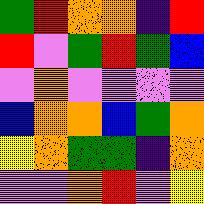[["green", "red", "orange", "orange", "indigo", "red"], ["red", "violet", "green", "red", "green", "blue"], ["violet", "orange", "violet", "violet", "violet", "violet"], ["blue", "orange", "orange", "blue", "green", "orange"], ["yellow", "orange", "green", "green", "indigo", "orange"], ["violet", "violet", "orange", "red", "violet", "yellow"]]